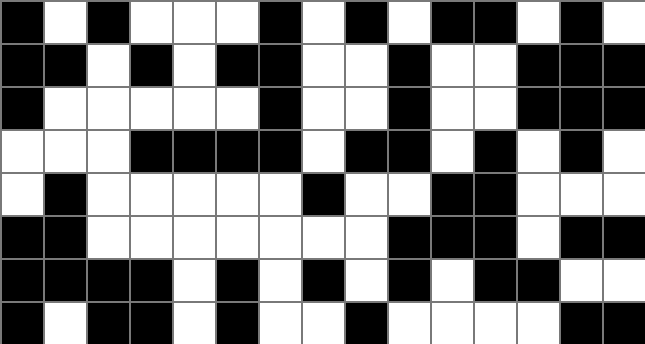[["black", "white", "black", "white", "white", "white", "black", "white", "black", "white", "black", "black", "white", "black", "white"], ["black", "black", "white", "black", "white", "black", "black", "white", "white", "black", "white", "white", "black", "black", "black"], ["black", "white", "white", "white", "white", "white", "black", "white", "white", "black", "white", "white", "black", "black", "black"], ["white", "white", "white", "black", "black", "black", "black", "white", "black", "black", "white", "black", "white", "black", "white"], ["white", "black", "white", "white", "white", "white", "white", "black", "white", "white", "black", "black", "white", "white", "white"], ["black", "black", "white", "white", "white", "white", "white", "white", "white", "black", "black", "black", "white", "black", "black"], ["black", "black", "black", "black", "white", "black", "white", "black", "white", "black", "white", "black", "black", "white", "white"], ["black", "white", "black", "black", "white", "black", "white", "white", "black", "white", "white", "white", "white", "black", "black"]]